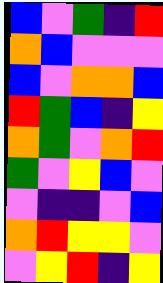[["blue", "violet", "green", "indigo", "red"], ["orange", "blue", "violet", "violet", "violet"], ["blue", "violet", "orange", "orange", "blue"], ["red", "green", "blue", "indigo", "yellow"], ["orange", "green", "violet", "orange", "red"], ["green", "violet", "yellow", "blue", "violet"], ["violet", "indigo", "indigo", "violet", "blue"], ["orange", "red", "yellow", "yellow", "violet"], ["violet", "yellow", "red", "indigo", "yellow"]]